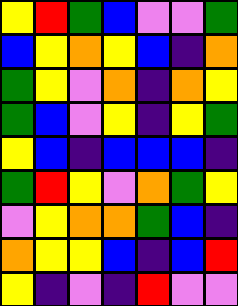[["yellow", "red", "green", "blue", "violet", "violet", "green"], ["blue", "yellow", "orange", "yellow", "blue", "indigo", "orange"], ["green", "yellow", "violet", "orange", "indigo", "orange", "yellow"], ["green", "blue", "violet", "yellow", "indigo", "yellow", "green"], ["yellow", "blue", "indigo", "blue", "blue", "blue", "indigo"], ["green", "red", "yellow", "violet", "orange", "green", "yellow"], ["violet", "yellow", "orange", "orange", "green", "blue", "indigo"], ["orange", "yellow", "yellow", "blue", "indigo", "blue", "red"], ["yellow", "indigo", "violet", "indigo", "red", "violet", "violet"]]